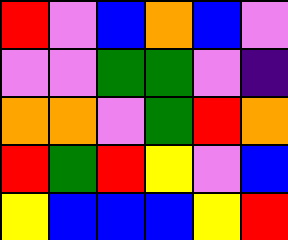[["red", "violet", "blue", "orange", "blue", "violet"], ["violet", "violet", "green", "green", "violet", "indigo"], ["orange", "orange", "violet", "green", "red", "orange"], ["red", "green", "red", "yellow", "violet", "blue"], ["yellow", "blue", "blue", "blue", "yellow", "red"]]